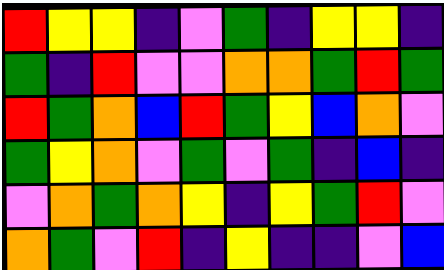[["red", "yellow", "yellow", "indigo", "violet", "green", "indigo", "yellow", "yellow", "indigo"], ["green", "indigo", "red", "violet", "violet", "orange", "orange", "green", "red", "green"], ["red", "green", "orange", "blue", "red", "green", "yellow", "blue", "orange", "violet"], ["green", "yellow", "orange", "violet", "green", "violet", "green", "indigo", "blue", "indigo"], ["violet", "orange", "green", "orange", "yellow", "indigo", "yellow", "green", "red", "violet"], ["orange", "green", "violet", "red", "indigo", "yellow", "indigo", "indigo", "violet", "blue"]]